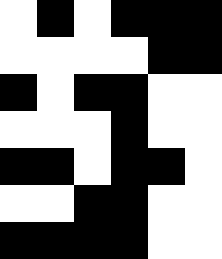[["white", "black", "white", "black", "black", "black"], ["white", "white", "white", "white", "black", "black"], ["black", "white", "black", "black", "white", "white"], ["white", "white", "white", "black", "white", "white"], ["black", "black", "white", "black", "black", "white"], ["white", "white", "black", "black", "white", "white"], ["black", "black", "black", "black", "white", "white"]]